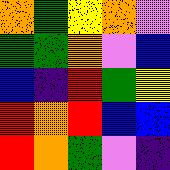[["orange", "green", "yellow", "orange", "violet"], ["green", "green", "orange", "violet", "blue"], ["blue", "indigo", "red", "green", "yellow"], ["red", "orange", "red", "blue", "blue"], ["red", "orange", "green", "violet", "indigo"]]